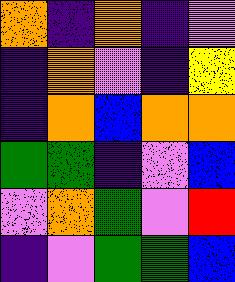[["orange", "indigo", "orange", "indigo", "violet"], ["indigo", "orange", "violet", "indigo", "yellow"], ["indigo", "orange", "blue", "orange", "orange"], ["green", "green", "indigo", "violet", "blue"], ["violet", "orange", "green", "violet", "red"], ["indigo", "violet", "green", "green", "blue"]]